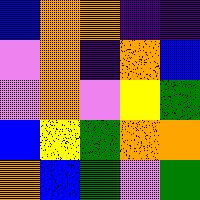[["blue", "orange", "orange", "indigo", "indigo"], ["violet", "orange", "indigo", "orange", "blue"], ["violet", "orange", "violet", "yellow", "green"], ["blue", "yellow", "green", "orange", "orange"], ["orange", "blue", "green", "violet", "green"]]